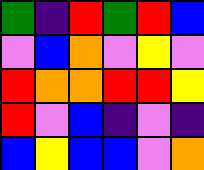[["green", "indigo", "red", "green", "red", "blue"], ["violet", "blue", "orange", "violet", "yellow", "violet"], ["red", "orange", "orange", "red", "red", "yellow"], ["red", "violet", "blue", "indigo", "violet", "indigo"], ["blue", "yellow", "blue", "blue", "violet", "orange"]]